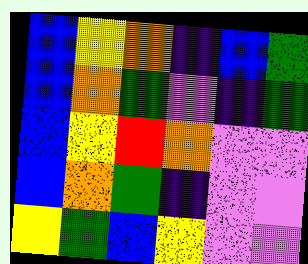[["blue", "yellow", "orange", "indigo", "blue", "green"], ["blue", "orange", "green", "violet", "indigo", "green"], ["blue", "yellow", "red", "orange", "violet", "violet"], ["blue", "orange", "green", "indigo", "violet", "violet"], ["yellow", "green", "blue", "yellow", "violet", "violet"]]